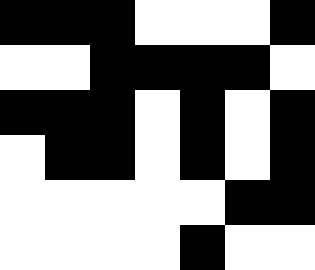[["black", "black", "black", "white", "white", "white", "black"], ["white", "white", "black", "black", "black", "black", "white"], ["black", "black", "black", "white", "black", "white", "black"], ["white", "black", "black", "white", "black", "white", "black"], ["white", "white", "white", "white", "white", "black", "black"], ["white", "white", "white", "white", "black", "white", "white"]]